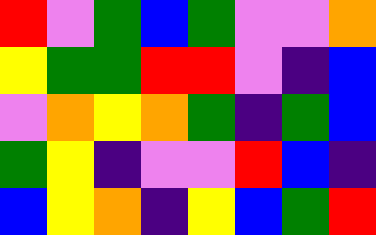[["red", "violet", "green", "blue", "green", "violet", "violet", "orange"], ["yellow", "green", "green", "red", "red", "violet", "indigo", "blue"], ["violet", "orange", "yellow", "orange", "green", "indigo", "green", "blue"], ["green", "yellow", "indigo", "violet", "violet", "red", "blue", "indigo"], ["blue", "yellow", "orange", "indigo", "yellow", "blue", "green", "red"]]